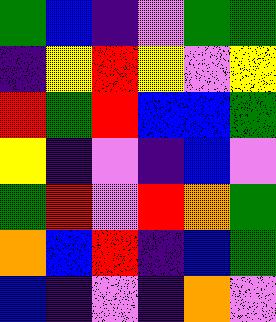[["green", "blue", "indigo", "violet", "green", "green"], ["indigo", "yellow", "red", "yellow", "violet", "yellow"], ["red", "green", "red", "blue", "blue", "green"], ["yellow", "indigo", "violet", "indigo", "blue", "violet"], ["green", "red", "violet", "red", "orange", "green"], ["orange", "blue", "red", "indigo", "blue", "green"], ["blue", "indigo", "violet", "indigo", "orange", "violet"]]